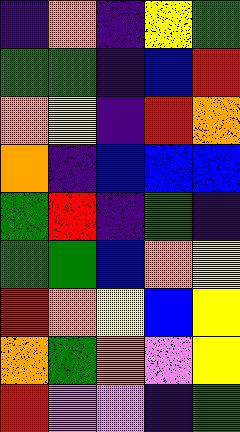[["indigo", "orange", "indigo", "yellow", "green"], ["green", "green", "indigo", "blue", "red"], ["orange", "yellow", "indigo", "red", "orange"], ["orange", "indigo", "blue", "blue", "blue"], ["green", "red", "indigo", "green", "indigo"], ["green", "green", "blue", "orange", "yellow"], ["red", "orange", "yellow", "blue", "yellow"], ["orange", "green", "orange", "violet", "yellow"], ["red", "violet", "violet", "indigo", "green"]]